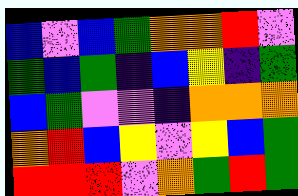[["blue", "violet", "blue", "green", "orange", "orange", "red", "violet"], ["green", "blue", "green", "indigo", "blue", "yellow", "indigo", "green"], ["blue", "green", "violet", "violet", "indigo", "orange", "orange", "orange"], ["orange", "red", "blue", "yellow", "violet", "yellow", "blue", "green"], ["red", "red", "red", "violet", "orange", "green", "red", "green"]]